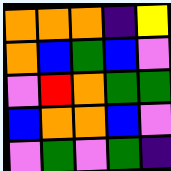[["orange", "orange", "orange", "indigo", "yellow"], ["orange", "blue", "green", "blue", "violet"], ["violet", "red", "orange", "green", "green"], ["blue", "orange", "orange", "blue", "violet"], ["violet", "green", "violet", "green", "indigo"]]